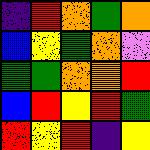[["indigo", "red", "orange", "green", "orange"], ["blue", "yellow", "green", "orange", "violet"], ["green", "green", "orange", "orange", "red"], ["blue", "red", "yellow", "red", "green"], ["red", "yellow", "red", "indigo", "yellow"]]